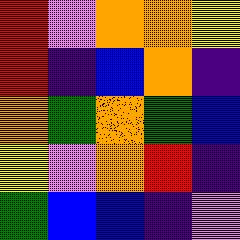[["red", "violet", "orange", "orange", "yellow"], ["red", "indigo", "blue", "orange", "indigo"], ["orange", "green", "orange", "green", "blue"], ["yellow", "violet", "orange", "red", "indigo"], ["green", "blue", "blue", "indigo", "violet"]]